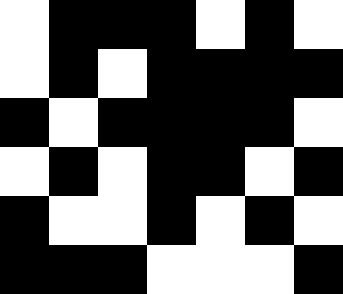[["white", "black", "black", "black", "white", "black", "white"], ["white", "black", "white", "black", "black", "black", "black"], ["black", "white", "black", "black", "black", "black", "white"], ["white", "black", "white", "black", "black", "white", "black"], ["black", "white", "white", "black", "white", "black", "white"], ["black", "black", "black", "white", "white", "white", "black"]]